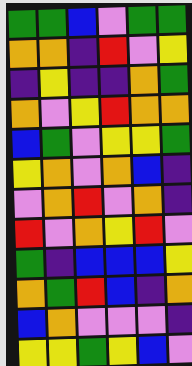[["green", "green", "blue", "violet", "green", "green"], ["orange", "orange", "indigo", "red", "violet", "yellow"], ["indigo", "yellow", "indigo", "indigo", "orange", "green"], ["orange", "violet", "yellow", "red", "orange", "orange"], ["blue", "green", "violet", "yellow", "yellow", "green"], ["yellow", "orange", "violet", "orange", "blue", "indigo"], ["violet", "orange", "red", "violet", "orange", "indigo"], ["red", "violet", "orange", "yellow", "red", "violet"], ["green", "indigo", "blue", "blue", "blue", "yellow"], ["orange", "green", "red", "blue", "indigo", "orange"], ["blue", "orange", "violet", "violet", "violet", "indigo"], ["yellow", "yellow", "green", "yellow", "blue", "violet"]]